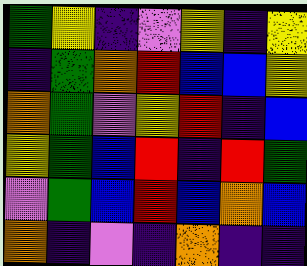[["green", "yellow", "indigo", "violet", "yellow", "indigo", "yellow"], ["indigo", "green", "orange", "red", "blue", "blue", "yellow"], ["orange", "green", "violet", "yellow", "red", "indigo", "blue"], ["yellow", "green", "blue", "red", "indigo", "red", "green"], ["violet", "green", "blue", "red", "blue", "orange", "blue"], ["orange", "indigo", "violet", "indigo", "orange", "indigo", "indigo"]]